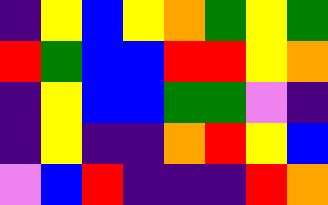[["indigo", "yellow", "blue", "yellow", "orange", "green", "yellow", "green"], ["red", "green", "blue", "blue", "red", "red", "yellow", "orange"], ["indigo", "yellow", "blue", "blue", "green", "green", "violet", "indigo"], ["indigo", "yellow", "indigo", "indigo", "orange", "red", "yellow", "blue"], ["violet", "blue", "red", "indigo", "indigo", "indigo", "red", "orange"]]